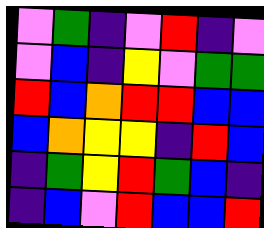[["violet", "green", "indigo", "violet", "red", "indigo", "violet"], ["violet", "blue", "indigo", "yellow", "violet", "green", "green"], ["red", "blue", "orange", "red", "red", "blue", "blue"], ["blue", "orange", "yellow", "yellow", "indigo", "red", "blue"], ["indigo", "green", "yellow", "red", "green", "blue", "indigo"], ["indigo", "blue", "violet", "red", "blue", "blue", "red"]]